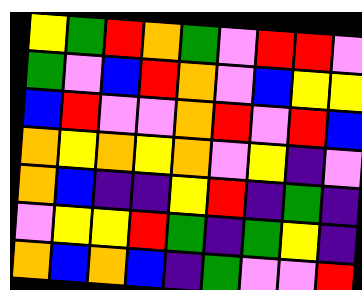[["yellow", "green", "red", "orange", "green", "violet", "red", "red", "violet"], ["green", "violet", "blue", "red", "orange", "violet", "blue", "yellow", "yellow"], ["blue", "red", "violet", "violet", "orange", "red", "violet", "red", "blue"], ["orange", "yellow", "orange", "yellow", "orange", "violet", "yellow", "indigo", "violet"], ["orange", "blue", "indigo", "indigo", "yellow", "red", "indigo", "green", "indigo"], ["violet", "yellow", "yellow", "red", "green", "indigo", "green", "yellow", "indigo"], ["orange", "blue", "orange", "blue", "indigo", "green", "violet", "violet", "red"]]